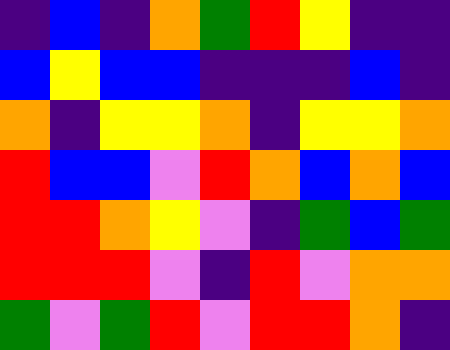[["indigo", "blue", "indigo", "orange", "green", "red", "yellow", "indigo", "indigo"], ["blue", "yellow", "blue", "blue", "indigo", "indigo", "indigo", "blue", "indigo"], ["orange", "indigo", "yellow", "yellow", "orange", "indigo", "yellow", "yellow", "orange"], ["red", "blue", "blue", "violet", "red", "orange", "blue", "orange", "blue"], ["red", "red", "orange", "yellow", "violet", "indigo", "green", "blue", "green"], ["red", "red", "red", "violet", "indigo", "red", "violet", "orange", "orange"], ["green", "violet", "green", "red", "violet", "red", "red", "orange", "indigo"]]